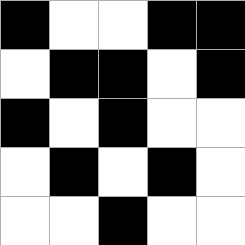[["black", "white", "white", "black", "black"], ["white", "black", "black", "white", "black"], ["black", "white", "black", "white", "white"], ["white", "black", "white", "black", "white"], ["white", "white", "black", "white", "white"]]